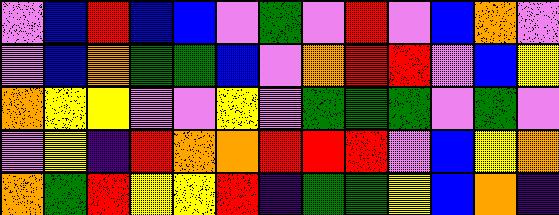[["violet", "blue", "red", "blue", "blue", "violet", "green", "violet", "red", "violet", "blue", "orange", "violet"], ["violet", "blue", "orange", "green", "green", "blue", "violet", "orange", "red", "red", "violet", "blue", "yellow"], ["orange", "yellow", "yellow", "violet", "violet", "yellow", "violet", "green", "green", "green", "violet", "green", "violet"], ["violet", "yellow", "indigo", "red", "orange", "orange", "red", "red", "red", "violet", "blue", "yellow", "orange"], ["orange", "green", "red", "yellow", "yellow", "red", "indigo", "green", "green", "yellow", "blue", "orange", "indigo"]]